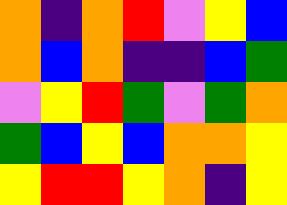[["orange", "indigo", "orange", "red", "violet", "yellow", "blue"], ["orange", "blue", "orange", "indigo", "indigo", "blue", "green"], ["violet", "yellow", "red", "green", "violet", "green", "orange"], ["green", "blue", "yellow", "blue", "orange", "orange", "yellow"], ["yellow", "red", "red", "yellow", "orange", "indigo", "yellow"]]